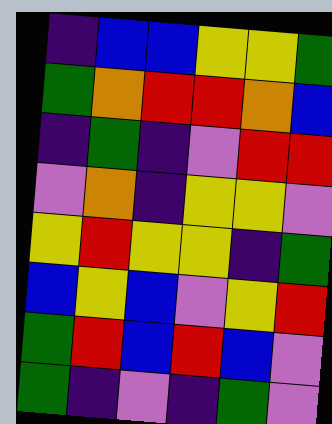[["indigo", "blue", "blue", "yellow", "yellow", "green"], ["green", "orange", "red", "red", "orange", "blue"], ["indigo", "green", "indigo", "violet", "red", "red"], ["violet", "orange", "indigo", "yellow", "yellow", "violet"], ["yellow", "red", "yellow", "yellow", "indigo", "green"], ["blue", "yellow", "blue", "violet", "yellow", "red"], ["green", "red", "blue", "red", "blue", "violet"], ["green", "indigo", "violet", "indigo", "green", "violet"]]